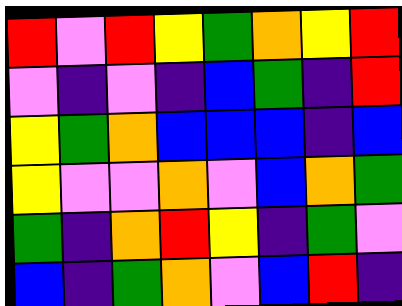[["red", "violet", "red", "yellow", "green", "orange", "yellow", "red"], ["violet", "indigo", "violet", "indigo", "blue", "green", "indigo", "red"], ["yellow", "green", "orange", "blue", "blue", "blue", "indigo", "blue"], ["yellow", "violet", "violet", "orange", "violet", "blue", "orange", "green"], ["green", "indigo", "orange", "red", "yellow", "indigo", "green", "violet"], ["blue", "indigo", "green", "orange", "violet", "blue", "red", "indigo"]]